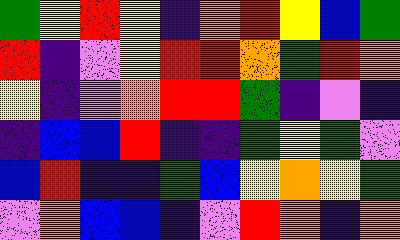[["green", "yellow", "red", "yellow", "indigo", "orange", "red", "yellow", "blue", "green"], ["red", "indigo", "violet", "yellow", "red", "red", "orange", "green", "red", "orange"], ["yellow", "indigo", "violet", "orange", "red", "red", "green", "indigo", "violet", "indigo"], ["indigo", "blue", "blue", "red", "indigo", "indigo", "green", "yellow", "green", "violet"], ["blue", "red", "indigo", "indigo", "green", "blue", "yellow", "orange", "yellow", "green"], ["violet", "orange", "blue", "blue", "indigo", "violet", "red", "orange", "indigo", "orange"]]